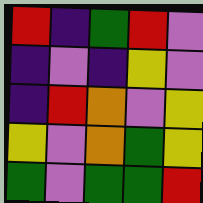[["red", "indigo", "green", "red", "violet"], ["indigo", "violet", "indigo", "yellow", "violet"], ["indigo", "red", "orange", "violet", "yellow"], ["yellow", "violet", "orange", "green", "yellow"], ["green", "violet", "green", "green", "red"]]